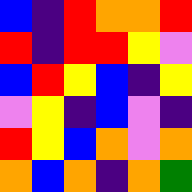[["blue", "indigo", "red", "orange", "orange", "red"], ["red", "indigo", "red", "red", "yellow", "violet"], ["blue", "red", "yellow", "blue", "indigo", "yellow"], ["violet", "yellow", "indigo", "blue", "violet", "indigo"], ["red", "yellow", "blue", "orange", "violet", "orange"], ["orange", "blue", "orange", "indigo", "orange", "green"]]